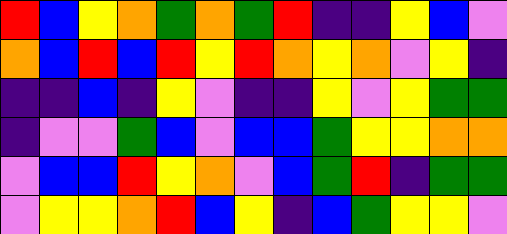[["red", "blue", "yellow", "orange", "green", "orange", "green", "red", "indigo", "indigo", "yellow", "blue", "violet"], ["orange", "blue", "red", "blue", "red", "yellow", "red", "orange", "yellow", "orange", "violet", "yellow", "indigo"], ["indigo", "indigo", "blue", "indigo", "yellow", "violet", "indigo", "indigo", "yellow", "violet", "yellow", "green", "green"], ["indigo", "violet", "violet", "green", "blue", "violet", "blue", "blue", "green", "yellow", "yellow", "orange", "orange"], ["violet", "blue", "blue", "red", "yellow", "orange", "violet", "blue", "green", "red", "indigo", "green", "green"], ["violet", "yellow", "yellow", "orange", "red", "blue", "yellow", "indigo", "blue", "green", "yellow", "yellow", "violet"]]